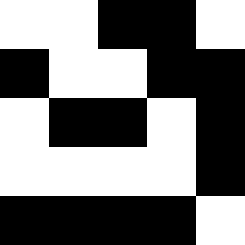[["white", "white", "black", "black", "white"], ["black", "white", "white", "black", "black"], ["white", "black", "black", "white", "black"], ["white", "white", "white", "white", "black"], ["black", "black", "black", "black", "white"]]